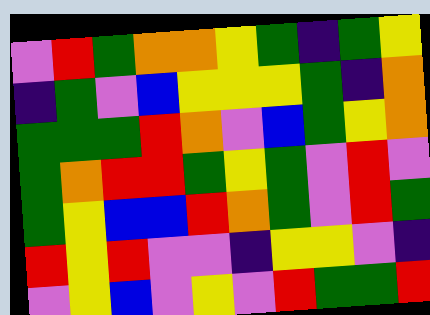[["violet", "red", "green", "orange", "orange", "yellow", "green", "indigo", "green", "yellow"], ["indigo", "green", "violet", "blue", "yellow", "yellow", "yellow", "green", "indigo", "orange"], ["green", "green", "green", "red", "orange", "violet", "blue", "green", "yellow", "orange"], ["green", "orange", "red", "red", "green", "yellow", "green", "violet", "red", "violet"], ["green", "yellow", "blue", "blue", "red", "orange", "green", "violet", "red", "green"], ["red", "yellow", "red", "violet", "violet", "indigo", "yellow", "yellow", "violet", "indigo"], ["violet", "yellow", "blue", "violet", "yellow", "violet", "red", "green", "green", "red"]]